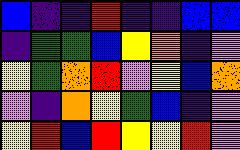[["blue", "indigo", "indigo", "red", "indigo", "indigo", "blue", "blue"], ["indigo", "green", "green", "blue", "yellow", "orange", "indigo", "violet"], ["yellow", "green", "orange", "red", "violet", "yellow", "blue", "orange"], ["violet", "indigo", "orange", "yellow", "green", "blue", "indigo", "violet"], ["yellow", "red", "blue", "red", "yellow", "yellow", "red", "violet"]]